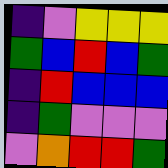[["indigo", "violet", "yellow", "yellow", "yellow"], ["green", "blue", "red", "blue", "green"], ["indigo", "red", "blue", "blue", "blue"], ["indigo", "green", "violet", "violet", "violet"], ["violet", "orange", "red", "red", "green"]]